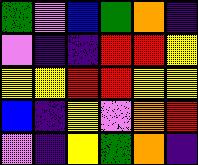[["green", "violet", "blue", "green", "orange", "indigo"], ["violet", "indigo", "indigo", "red", "red", "yellow"], ["yellow", "yellow", "red", "red", "yellow", "yellow"], ["blue", "indigo", "yellow", "violet", "orange", "red"], ["violet", "indigo", "yellow", "green", "orange", "indigo"]]